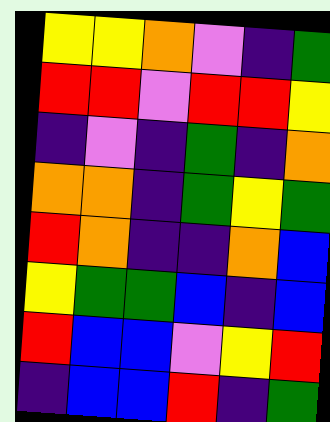[["yellow", "yellow", "orange", "violet", "indigo", "green"], ["red", "red", "violet", "red", "red", "yellow"], ["indigo", "violet", "indigo", "green", "indigo", "orange"], ["orange", "orange", "indigo", "green", "yellow", "green"], ["red", "orange", "indigo", "indigo", "orange", "blue"], ["yellow", "green", "green", "blue", "indigo", "blue"], ["red", "blue", "blue", "violet", "yellow", "red"], ["indigo", "blue", "blue", "red", "indigo", "green"]]